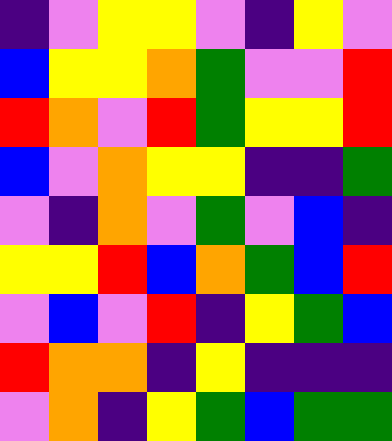[["indigo", "violet", "yellow", "yellow", "violet", "indigo", "yellow", "violet"], ["blue", "yellow", "yellow", "orange", "green", "violet", "violet", "red"], ["red", "orange", "violet", "red", "green", "yellow", "yellow", "red"], ["blue", "violet", "orange", "yellow", "yellow", "indigo", "indigo", "green"], ["violet", "indigo", "orange", "violet", "green", "violet", "blue", "indigo"], ["yellow", "yellow", "red", "blue", "orange", "green", "blue", "red"], ["violet", "blue", "violet", "red", "indigo", "yellow", "green", "blue"], ["red", "orange", "orange", "indigo", "yellow", "indigo", "indigo", "indigo"], ["violet", "orange", "indigo", "yellow", "green", "blue", "green", "green"]]